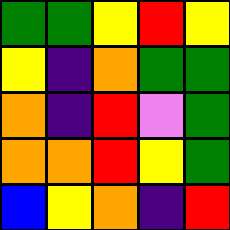[["green", "green", "yellow", "red", "yellow"], ["yellow", "indigo", "orange", "green", "green"], ["orange", "indigo", "red", "violet", "green"], ["orange", "orange", "red", "yellow", "green"], ["blue", "yellow", "orange", "indigo", "red"]]